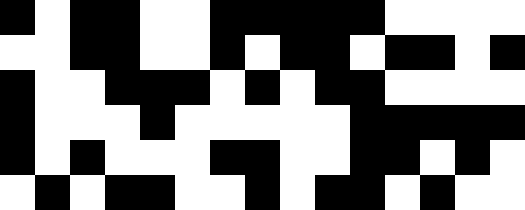[["black", "white", "black", "black", "white", "white", "black", "black", "black", "black", "black", "white", "white", "white", "white"], ["white", "white", "black", "black", "white", "white", "black", "white", "black", "black", "white", "black", "black", "white", "black"], ["black", "white", "white", "black", "black", "black", "white", "black", "white", "black", "black", "white", "white", "white", "white"], ["black", "white", "white", "white", "black", "white", "white", "white", "white", "white", "black", "black", "black", "black", "black"], ["black", "white", "black", "white", "white", "white", "black", "black", "white", "white", "black", "black", "white", "black", "white"], ["white", "black", "white", "black", "black", "white", "white", "black", "white", "black", "black", "white", "black", "white", "white"]]